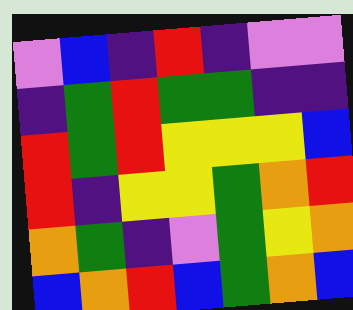[["violet", "blue", "indigo", "red", "indigo", "violet", "violet"], ["indigo", "green", "red", "green", "green", "indigo", "indigo"], ["red", "green", "red", "yellow", "yellow", "yellow", "blue"], ["red", "indigo", "yellow", "yellow", "green", "orange", "red"], ["orange", "green", "indigo", "violet", "green", "yellow", "orange"], ["blue", "orange", "red", "blue", "green", "orange", "blue"]]